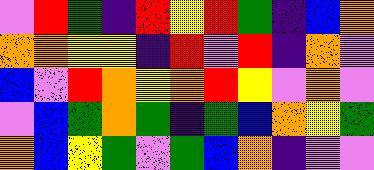[["violet", "red", "green", "indigo", "red", "yellow", "red", "green", "indigo", "blue", "orange"], ["orange", "orange", "yellow", "yellow", "indigo", "red", "violet", "red", "indigo", "orange", "violet"], ["blue", "violet", "red", "orange", "yellow", "orange", "red", "yellow", "violet", "orange", "violet"], ["violet", "blue", "green", "orange", "green", "indigo", "green", "blue", "orange", "yellow", "green"], ["orange", "blue", "yellow", "green", "violet", "green", "blue", "orange", "indigo", "violet", "violet"]]